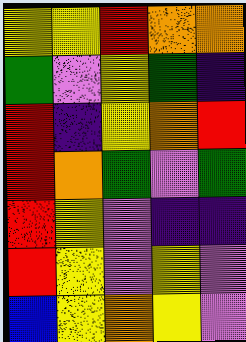[["yellow", "yellow", "red", "orange", "orange"], ["green", "violet", "yellow", "green", "indigo"], ["red", "indigo", "yellow", "orange", "red"], ["red", "orange", "green", "violet", "green"], ["red", "yellow", "violet", "indigo", "indigo"], ["red", "yellow", "violet", "yellow", "violet"], ["blue", "yellow", "orange", "yellow", "violet"]]